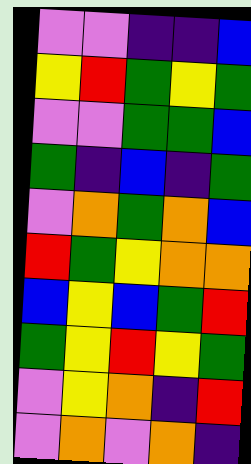[["violet", "violet", "indigo", "indigo", "blue"], ["yellow", "red", "green", "yellow", "green"], ["violet", "violet", "green", "green", "blue"], ["green", "indigo", "blue", "indigo", "green"], ["violet", "orange", "green", "orange", "blue"], ["red", "green", "yellow", "orange", "orange"], ["blue", "yellow", "blue", "green", "red"], ["green", "yellow", "red", "yellow", "green"], ["violet", "yellow", "orange", "indigo", "red"], ["violet", "orange", "violet", "orange", "indigo"]]